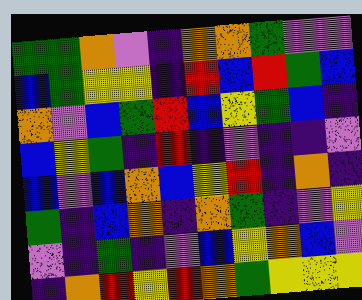[["green", "green", "orange", "violet", "indigo", "orange", "orange", "green", "violet", "violet"], ["blue", "green", "yellow", "yellow", "indigo", "red", "blue", "red", "green", "blue"], ["orange", "violet", "blue", "green", "red", "blue", "yellow", "green", "blue", "indigo"], ["blue", "yellow", "green", "indigo", "red", "indigo", "violet", "indigo", "indigo", "violet"], ["blue", "violet", "blue", "orange", "blue", "yellow", "red", "indigo", "orange", "indigo"], ["green", "indigo", "blue", "orange", "indigo", "orange", "green", "indigo", "violet", "yellow"], ["violet", "indigo", "green", "indigo", "violet", "blue", "yellow", "orange", "blue", "violet"], ["indigo", "orange", "red", "yellow", "red", "orange", "green", "yellow", "yellow", "yellow"]]